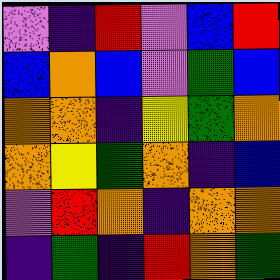[["violet", "indigo", "red", "violet", "blue", "red"], ["blue", "orange", "blue", "violet", "green", "blue"], ["orange", "orange", "indigo", "yellow", "green", "orange"], ["orange", "yellow", "green", "orange", "indigo", "blue"], ["violet", "red", "orange", "indigo", "orange", "orange"], ["indigo", "green", "indigo", "red", "orange", "green"]]